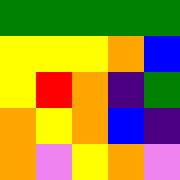[["green", "green", "green", "green", "green"], ["yellow", "yellow", "yellow", "orange", "blue"], ["yellow", "red", "orange", "indigo", "green"], ["orange", "yellow", "orange", "blue", "indigo"], ["orange", "violet", "yellow", "orange", "violet"]]